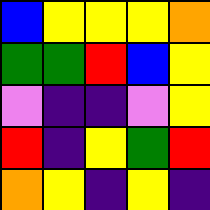[["blue", "yellow", "yellow", "yellow", "orange"], ["green", "green", "red", "blue", "yellow"], ["violet", "indigo", "indigo", "violet", "yellow"], ["red", "indigo", "yellow", "green", "red"], ["orange", "yellow", "indigo", "yellow", "indigo"]]